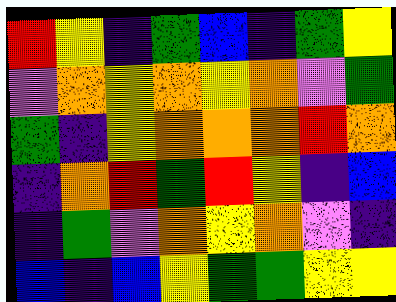[["red", "yellow", "indigo", "green", "blue", "indigo", "green", "yellow"], ["violet", "orange", "yellow", "orange", "yellow", "orange", "violet", "green"], ["green", "indigo", "yellow", "orange", "orange", "orange", "red", "orange"], ["indigo", "orange", "red", "green", "red", "yellow", "indigo", "blue"], ["indigo", "green", "violet", "orange", "yellow", "orange", "violet", "indigo"], ["blue", "indigo", "blue", "yellow", "green", "green", "yellow", "yellow"]]